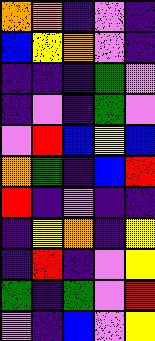[["orange", "orange", "indigo", "violet", "indigo"], ["blue", "yellow", "orange", "violet", "indigo"], ["indigo", "indigo", "indigo", "green", "violet"], ["indigo", "violet", "indigo", "green", "violet"], ["violet", "red", "blue", "yellow", "blue"], ["orange", "green", "indigo", "blue", "red"], ["red", "indigo", "violet", "indigo", "indigo"], ["indigo", "yellow", "orange", "indigo", "yellow"], ["indigo", "red", "indigo", "violet", "yellow"], ["green", "indigo", "green", "violet", "red"], ["violet", "indigo", "blue", "violet", "yellow"]]